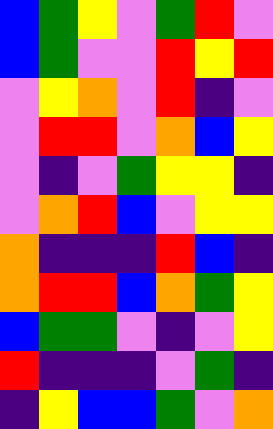[["blue", "green", "yellow", "violet", "green", "red", "violet"], ["blue", "green", "violet", "violet", "red", "yellow", "red"], ["violet", "yellow", "orange", "violet", "red", "indigo", "violet"], ["violet", "red", "red", "violet", "orange", "blue", "yellow"], ["violet", "indigo", "violet", "green", "yellow", "yellow", "indigo"], ["violet", "orange", "red", "blue", "violet", "yellow", "yellow"], ["orange", "indigo", "indigo", "indigo", "red", "blue", "indigo"], ["orange", "red", "red", "blue", "orange", "green", "yellow"], ["blue", "green", "green", "violet", "indigo", "violet", "yellow"], ["red", "indigo", "indigo", "indigo", "violet", "green", "indigo"], ["indigo", "yellow", "blue", "blue", "green", "violet", "orange"]]